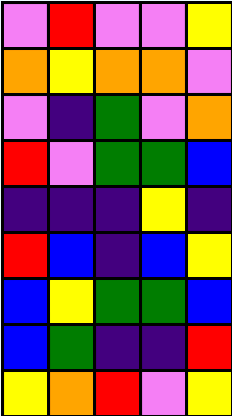[["violet", "red", "violet", "violet", "yellow"], ["orange", "yellow", "orange", "orange", "violet"], ["violet", "indigo", "green", "violet", "orange"], ["red", "violet", "green", "green", "blue"], ["indigo", "indigo", "indigo", "yellow", "indigo"], ["red", "blue", "indigo", "blue", "yellow"], ["blue", "yellow", "green", "green", "blue"], ["blue", "green", "indigo", "indigo", "red"], ["yellow", "orange", "red", "violet", "yellow"]]